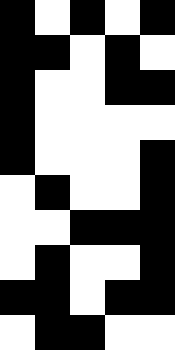[["black", "white", "black", "white", "black"], ["black", "black", "white", "black", "white"], ["black", "white", "white", "black", "black"], ["black", "white", "white", "white", "white"], ["black", "white", "white", "white", "black"], ["white", "black", "white", "white", "black"], ["white", "white", "black", "black", "black"], ["white", "black", "white", "white", "black"], ["black", "black", "white", "black", "black"], ["white", "black", "black", "white", "white"]]